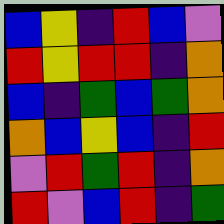[["blue", "yellow", "indigo", "red", "blue", "violet"], ["red", "yellow", "red", "red", "indigo", "orange"], ["blue", "indigo", "green", "blue", "green", "orange"], ["orange", "blue", "yellow", "blue", "indigo", "red"], ["violet", "red", "green", "red", "indigo", "orange"], ["red", "violet", "blue", "red", "indigo", "green"]]